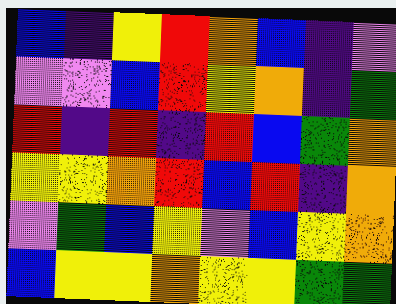[["blue", "indigo", "yellow", "red", "orange", "blue", "indigo", "violet"], ["violet", "violet", "blue", "red", "yellow", "orange", "indigo", "green"], ["red", "indigo", "red", "indigo", "red", "blue", "green", "orange"], ["yellow", "yellow", "orange", "red", "blue", "red", "indigo", "orange"], ["violet", "green", "blue", "yellow", "violet", "blue", "yellow", "orange"], ["blue", "yellow", "yellow", "orange", "yellow", "yellow", "green", "green"]]